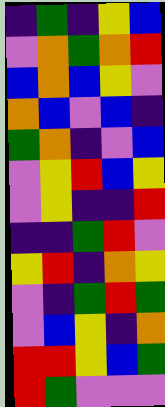[["indigo", "green", "indigo", "yellow", "blue"], ["violet", "orange", "green", "orange", "red"], ["blue", "orange", "blue", "yellow", "violet"], ["orange", "blue", "violet", "blue", "indigo"], ["green", "orange", "indigo", "violet", "blue"], ["violet", "yellow", "red", "blue", "yellow"], ["violet", "yellow", "indigo", "indigo", "red"], ["indigo", "indigo", "green", "red", "violet"], ["yellow", "red", "indigo", "orange", "yellow"], ["violet", "indigo", "green", "red", "green"], ["violet", "blue", "yellow", "indigo", "orange"], ["red", "red", "yellow", "blue", "green"], ["red", "green", "violet", "violet", "violet"]]